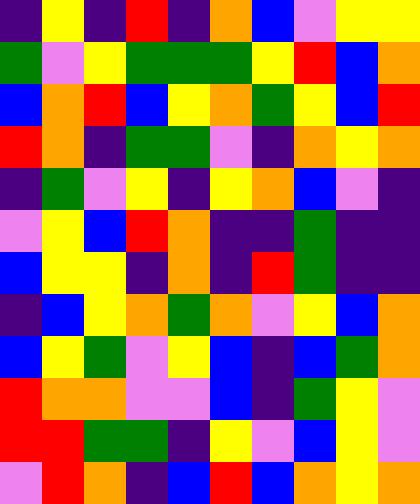[["indigo", "yellow", "indigo", "red", "indigo", "orange", "blue", "violet", "yellow", "yellow"], ["green", "violet", "yellow", "green", "green", "green", "yellow", "red", "blue", "orange"], ["blue", "orange", "red", "blue", "yellow", "orange", "green", "yellow", "blue", "red"], ["red", "orange", "indigo", "green", "green", "violet", "indigo", "orange", "yellow", "orange"], ["indigo", "green", "violet", "yellow", "indigo", "yellow", "orange", "blue", "violet", "indigo"], ["violet", "yellow", "blue", "red", "orange", "indigo", "indigo", "green", "indigo", "indigo"], ["blue", "yellow", "yellow", "indigo", "orange", "indigo", "red", "green", "indigo", "indigo"], ["indigo", "blue", "yellow", "orange", "green", "orange", "violet", "yellow", "blue", "orange"], ["blue", "yellow", "green", "violet", "yellow", "blue", "indigo", "blue", "green", "orange"], ["red", "orange", "orange", "violet", "violet", "blue", "indigo", "green", "yellow", "violet"], ["red", "red", "green", "green", "indigo", "yellow", "violet", "blue", "yellow", "violet"], ["violet", "red", "orange", "indigo", "blue", "red", "blue", "orange", "yellow", "orange"]]